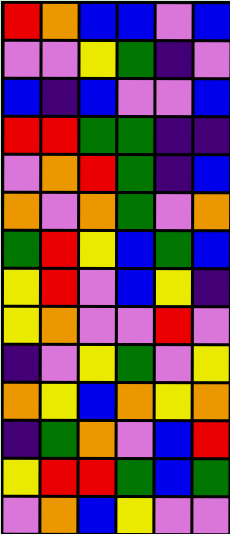[["red", "orange", "blue", "blue", "violet", "blue"], ["violet", "violet", "yellow", "green", "indigo", "violet"], ["blue", "indigo", "blue", "violet", "violet", "blue"], ["red", "red", "green", "green", "indigo", "indigo"], ["violet", "orange", "red", "green", "indigo", "blue"], ["orange", "violet", "orange", "green", "violet", "orange"], ["green", "red", "yellow", "blue", "green", "blue"], ["yellow", "red", "violet", "blue", "yellow", "indigo"], ["yellow", "orange", "violet", "violet", "red", "violet"], ["indigo", "violet", "yellow", "green", "violet", "yellow"], ["orange", "yellow", "blue", "orange", "yellow", "orange"], ["indigo", "green", "orange", "violet", "blue", "red"], ["yellow", "red", "red", "green", "blue", "green"], ["violet", "orange", "blue", "yellow", "violet", "violet"]]